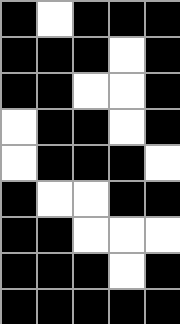[["black", "white", "black", "black", "black"], ["black", "black", "black", "white", "black"], ["black", "black", "white", "white", "black"], ["white", "black", "black", "white", "black"], ["white", "black", "black", "black", "white"], ["black", "white", "white", "black", "black"], ["black", "black", "white", "white", "white"], ["black", "black", "black", "white", "black"], ["black", "black", "black", "black", "black"]]